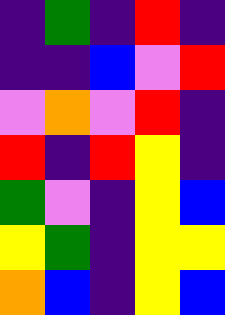[["indigo", "green", "indigo", "red", "indigo"], ["indigo", "indigo", "blue", "violet", "red"], ["violet", "orange", "violet", "red", "indigo"], ["red", "indigo", "red", "yellow", "indigo"], ["green", "violet", "indigo", "yellow", "blue"], ["yellow", "green", "indigo", "yellow", "yellow"], ["orange", "blue", "indigo", "yellow", "blue"]]